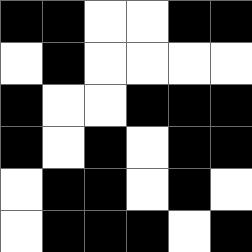[["black", "black", "white", "white", "black", "black"], ["white", "black", "white", "white", "white", "white"], ["black", "white", "white", "black", "black", "black"], ["black", "white", "black", "white", "black", "black"], ["white", "black", "black", "white", "black", "white"], ["white", "black", "black", "black", "white", "black"]]